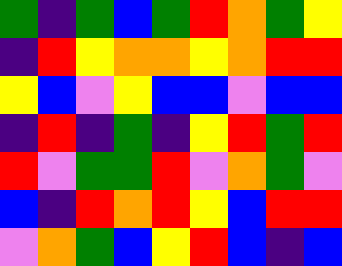[["green", "indigo", "green", "blue", "green", "red", "orange", "green", "yellow"], ["indigo", "red", "yellow", "orange", "orange", "yellow", "orange", "red", "red"], ["yellow", "blue", "violet", "yellow", "blue", "blue", "violet", "blue", "blue"], ["indigo", "red", "indigo", "green", "indigo", "yellow", "red", "green", "red"], ["red", "violet", "green", "green", "red", "violet", "orange", "green", "violet"], ["blue", "indigo", "red", "orange", "red", "yellow", "blue", "red", "red"], ["violet", "orange", "green", "blue", "yellow", "red", "blue", "indigo", "blue"]]